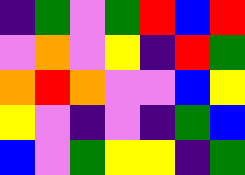[["indigo", "green", "violet", "green", "red", "blue", "red"], ["violet", "orange", "violet", "yellow", "indigo", "red", "green"], ["orange", "red", "orange", "violet", "violet", "blue", "yellow"], ["yellow", "violet", "indigo", "violet", "indigo", "green", "blue"], ["blue", "violet", "green", "yellow", "yellow", "indigo", "green"]]